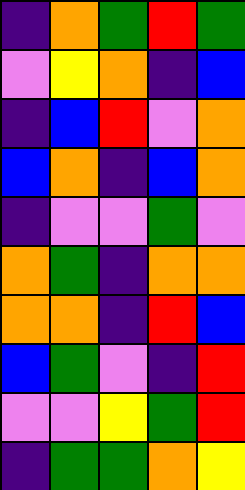[["indigo", "orange", "green", "red", "green"], ["violet", "yellow", "orange", "indigo", "blue"], ["indigo", "blue", "red", "violet", "orange"], ["blue", "orange", "indigo", "blue", "orange"], ["indigo", "violet", "violet", "green", "violet"], ["orange", "green", "indigo", "orange", "orange"], ["orange", "orange", "indigo", "red", "blue"], ["blue", "green", "violet", "indigo", "red"], ["violet", "violet", "yellow", "green", "red"], ["indigo", "green", "green", "orange", "yellow"]]